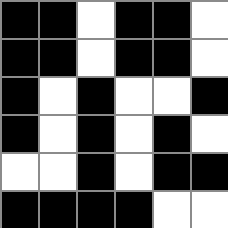[["black", "black", "white", "black", "black", "white"], ["black", "black", "white", "black", "black", "white"], ["black", "white", "black", "white", "white", "black"], ["black", "white", "black", "white", "black", "white"], ["white", "white", "black", "white", "black", "black"], ["black", "black", "black", "black", "white", "white"]]